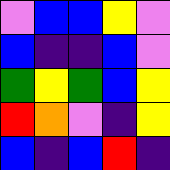[["violet", "blue", "blue", "yellow", "violet"], ["blue", "indigo", "indigo", "blue", "violet"], ["green", "yellow", "green", "blue", "yellow"], ["red", "orange", "violet", "indigo", "yellow"], ["blue", "indigo", "blue", "red", "indigo"]]